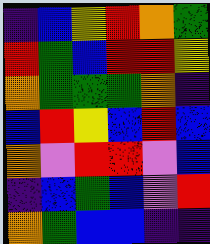[["indigo", "blue", "yellow", "red", "orange", "green"], ["red", "green", "blue", "red", "red", "yellow"], ["orange", "green", "green", "green", "orange", "indigo"], ["blue", "red", "yellow", "blue", "red", "blue"], ["orange", "violet", "red", "red", "violet", "blue"], ["indigo", "blue", "green", "blue", "violet", "red"], ["orange", "green", "blue", "blue", "indigo", "indigo"]]